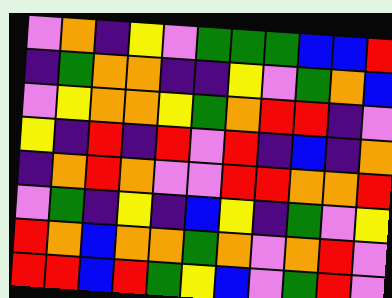[["violet", "orange", "indigo", "yellow", "violet", "green", "green", "green", "blue", "blue", "red"], ["indigo", "green", "orange", "orange", "indigo", "indigo", "yellow", "violet", "green", "orange", "blue"], ["violet", "yellow", "orange", "orange", "yellow", "green", "orange", "red", "red", "indigo", "violet"], ["yellow", "indigo", "red", "indigo", "red", "violet", "red", "indigo", "blue", "indigo", "orange"], ["indigo", "orange", "red", "orange", "violet", "violet", "red", "red", "orange", "orange", "red"], ["violet", "green", "indigo", "yellow", "indigo", "blue", "yellow", "indigo", "green", "violet", "yellow"], ["red", "orange", "blue", "orange", "orange", "green", "orange", "violet", "orange", "red", "violet"], ["red", "red", "blue", "red", "green", "yellow", "blue", "violet", "green", "red", "violet"]]